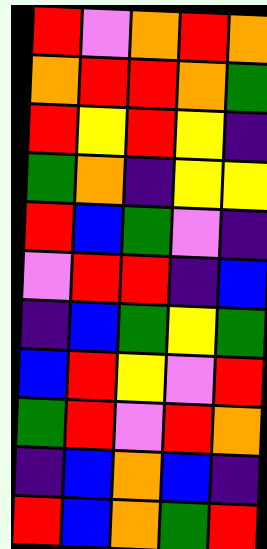[["red", "violet", "orange", "red", "orange"], ["orange", "red", "red", "orange", "green"], ["red", "yellow", "red", "yellow", "indigo"], ["green", "orange", "indigo", "yellow", "yellow"], ["red", "blue", "green", "violet", "indigo"], ["violet", "red", "red", "indigo", "blue"], ["indigo", "blue", "green", "yellow", "green"], ["blue", "red", "yellow", "violet", "red"], ["green", "red", "violet", "red", "orange"], ["indigo", "blue", "orange", "blue", "indigo"], ["red", "blue", "orange", "green", "red"]]